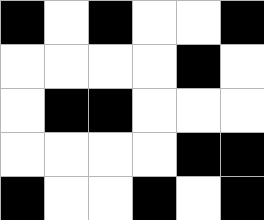[["black", "white", "black", "white", "white", "black"], ["white", "white", "white", "white", "black", "white"], ["white", "black", "black", "white", "white", "white"], ["white", "white", "white", "white", "black", "black"], ["black", "white", "white", "black", "white", "black"]]